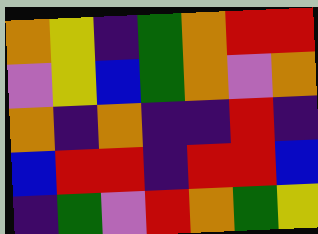[["orange", "yellow", "indigo", "green", "orange", "red", "red"], ["violet", "yellow", "blue", "green", "orange", "violet", "orange"], ["orange", "indigo", "orange", "indigo", "indigo", "red", "indigo"], ["blue", "red", "red", "indigo", "red", "red", "blue"], ["indigo", "green", "violet", "red", "orange", "green", "yellow"]]